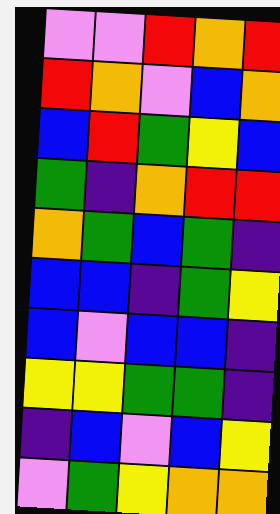[["violet", "violet", "red", "orange", "red"], ["red", "orange", "violet", "blue", "orange"], ["blue", "red", "green", "yellow", "blue"], ["green", "indigo", "orange", "red", "red"], ["orange", "green", "blue", "green", "indigo"], ["blue", "blue", "indigo", "green", "yellow"], ["blue", "violet", "blue", "blue", "indigo"], ["yellow", "yellow", "green", "green", "indigo"], ["indigo", "blue", "violet", "blue", "yellow"], ["violet", "green", "yellow", "orange", "orange"]]